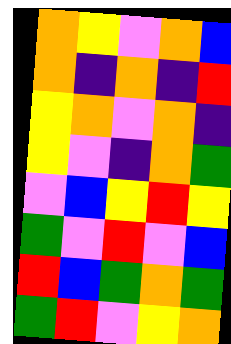[["orange", "yellow", "violet", "orange", "blue"], ["orange", "indigo", "orange", "indigo", "red"], ["yellow", "orange", "violet", "orange", "indigo"], ["yellow", "violet", "indigo", "orange", "green"], ["violet", "blue", "yellow", "red", "yellow"], ["green", "violet", "red", "violet", "blue"], ["red", "blue", "green", "orange", "green"], ["green", "red", "violet", "yellow", "orange"]]